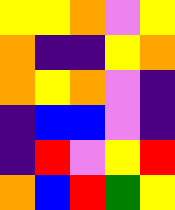[["yellow", "yellow", "orange", "violet", "yellow"], ["orange", "indigo", "indigo", "yellow", "orange"], ["orange", "yellow", "orange", "violet", "indigo"], ["indigo", "blue", "blue", "violet", "indigo"], ["indigo", "red", "violet", "yellow", "red"], ["orange", "blue", "red", "green", "yellow"]]